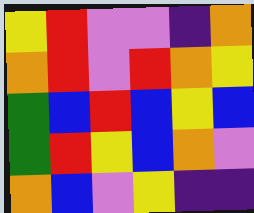[["yellow", "red", "violet", "violet", "indigo", "orange"], ["orange", "red", "violet", "red", "orange", "yellow"], ["green", "blue", "red", "blue", "yellow", "blue"], ["green", "red", "yellow", "blue", "orange", "violet"], ["orange", "blue", "violet", "yellow", "indigo", "indigo"]]